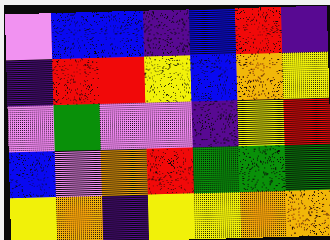[["violet", "blue", "blue", "indigo", "blue", "red", "indigo"], ["indigo", "red", "red", "yellow", "blue", "orange", "yellow"], ["violet", "green", "violet", "violet", "indigo", "yellow", "red"], ["blue", "violet", "orange", "red", "green", "green", "green"], ["yellow", "orange", "indigo", "yellow", "yellow", "orange", "orange"]]